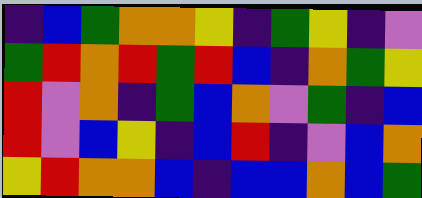[["indigo", "blue", "green", "orange", "orange", "yellow", "indigo", "green", "yellow", "indigo", "violet"], ["green", "red", "orange", "red", "green", "red", "blue", "indigo", "orange", "green", "yellow"], ["red", "violet", "orange", "indigo", "green", "blue", "orange", "violet", "green", "indigo", "blue"], ["red", "violet", "blue", "yellow", "indigo", "blue", "red", "indigo", "violet", "blue", "orange"], ["yellow", "red", "orange", "orange", "blue", "indigo", "blue", "blue", "orange", "blue", "green"]]